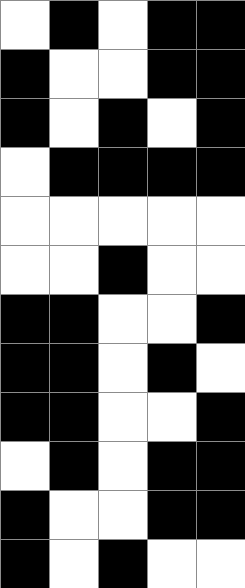[["white", "black", "white", "black", "black"], ["black", "white", "white", "black", "black"], ["black", "white", "black", "white", "black"], ["white", "black", "black", "black", "black"], ["white", "white", "white", "white", "white"], ["white", "white", "black", "white", "white"], ["black", "black", "white", "white", "black"], ["black", "black", "white", "black", "white"], ["black", "black", "white", "white", "black"], ["white", "black", "white", "black", "black"], ["black", "white", "white", "black", "black"], ["black", "white", "black", "white", "white"]]